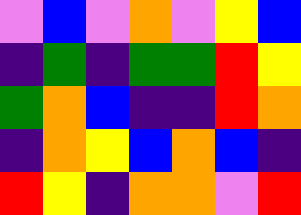[["violet", "blue", "violet", "orange", "violet", "yellow", "blue"], ["indigo", "green", "indigo", "green", "green", "red", "yellow"], ["green", "orange", "blue", "indigo", "indigo", "red", "orange"], ["indigo", "orange", "yellow", "blue", "orange", "blue", "indigo"], ["red", "yellow", "indigo", "orange", "orange", "violet", "red"]]